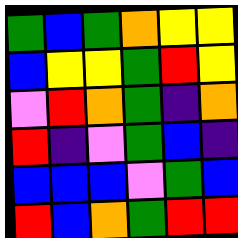[["green", "blue", "green", "orange", "yellow", "yellow"], ["blue", "yellow", "yellow", "green", "red", "yellow"], ["violet", "red", "orange", "green", "indigo", "orange"], ["red", "indigo", "violet", "green", "blue", "indigo"], ["blue", "blue", "blue", "violet", "green", "blue"], ["red", "blue", "orange", "green", "red", "red"]]